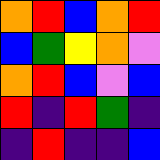[["orange", "red", "blue", "orange", "red"], ["blue", "green", "yellow", "orange", "violet"], ["orange", "red", "blue", "violet", "blue"], ["red", "indigo", "red", "green", "indigo"], ["indigo", "red", "indigo", "indigo", "blue"]]